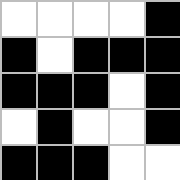[["white", "white", "white", "white", "black"], ["black", "white", "black", "black", "black"], ["black", "black", "black", "white", "black"], ["white", "black", "white", "white", "black"], ["black", "black", "black", "white", "white"]]